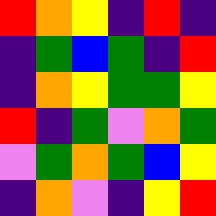[["red", "orange", "yellow", "indigo", "red", "indigo"], ["indigo", "green", "blue", "green", "indigo", "red"], ["indigo", "orange", "yellow", "green", "green", "yellow"], ["red", "indigo", "green", "violet", "orange", "green"], ["violet", "green", "orange", "green", "blue", "yellow"], ["indigo", "orange", "violet", "indigo", "yellow", "red"]]